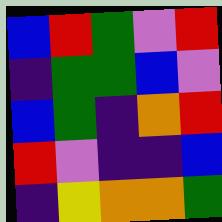[["blue", "red", "green", "violet", "red"], ["indigo", "green", "green", "blue", "violet"], ["blue", "green", "indigo", "orange", "red"], ["red", "violet", "indigo", "indigo", "blue"], ["indigo", "yellow", "orange", "orange", "green"]]